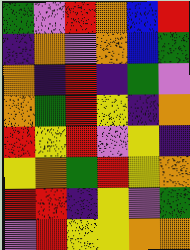[["green", "violet", "red", "orange", "blue", "red"], ["indigo", "orange", "violet", "orange", "blue", "green"], ["orange", "indigo", "red", "indigo", "green", "violet"], ["orange", "green", "red", "yellow", "indigo", "orange"], ["red", "yellow", "red", "violet", "yellow", "indigo"], ["yellow", "orange", "green", "red", "yellow", "orange"], ["red", "red", "indigo", "yellow", "violet", "green"], ["violet", "red", "yellow", "yellow", "orange", "orange"]]